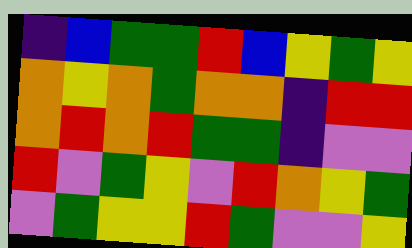[["indigo", "blue", "green", "green", "red", "blue", "yellow", "green", "yellow"], ["orange", "yellow", "orange", "green", "orange", "orange", "indigo", "red", "red"], ["orange", "red", "orange", "red", "green", "green", "indigo", "violet", "violet"], ["red", "violet", "green", "yellow", "violet", "red", "orange", "yellow", "green"], ["violet", "green", "yellow", "yellow", "red", "green", "violet", "violet", "yellow"]]